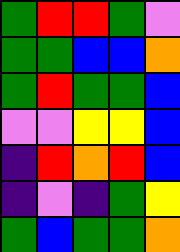[["green", "red", "red", "green", "violet"], ["green", "green", "blue", "blue", "orange"], ["green", "red", "green", "green", "blue"], ["violet", "violet", "yellow", "yellow", "blue"], ["indigo", "red", "orange", "red", "blue"], ["indigo", "violet", "indigo", "green", "yellow"], ["green", "blue", "green", "green", "orange"]]